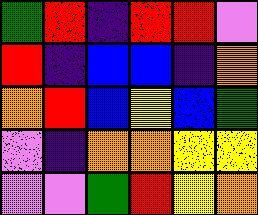[["green", "red", "indigo", "red", "red", "violet"], ["red", "indigo", "blue", "blue", "indigo", "orange"], ["orange", "red", "blue", "yellow", "blue", "green"], ["violet", "indigo", "orange", "orange", "yellow", "yellow"], ["violet", "violet", "green", "red", "yellow", "orange"]]